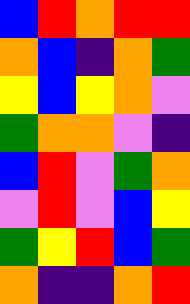[["blue", "red", "orange", "red", "red"], ["orange", "blue", "indigo", "orange", "green"], ["yellow", "blue", "yellow", "orange", "violet"], ["green", "orange", "orange", "violet", "indigo"], ["blue", "red", "violet", "green", "orange"], ["violet", "red", "violet", "blue", "yellow"], ["green", "yellow", "red", "blue", "green"], ["orange", "indigo", "indigo", "orange", "red"]]